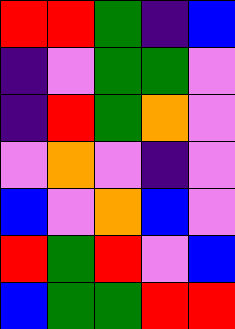[["red", "red", "green", "indigo", "blue"], ["indigo", "violet", "green", "green", "violet"], ["indigo", "red", "green", "orange", "violet"], ["violet", "orange", "violet", "indigo", "violet"], ["blue", "violet", "orange", "blue", "violet"], ["red", "green", "red", "violet", "blue"], ["blue", "green", "green", "red", "red"]]